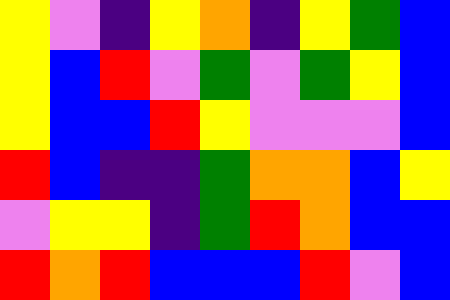[["yellow", "violet", "indigo", "yellow", "orange", "indigo", "yellow", "green", "blue"], ["yellow", "blue", "red", "violet", "green", "violet", "green", "yellow", "blue"], ["yellow", "blue", "blue", "red", "yellow", "violet", "violet", "violet", "blue"], ["red", "blue", "indigo", "indigo", "green", "orange", "orange", "blue", "yellow"], ["violet", "yellow", "yellow", "indigo", "green", "red", "orange", "blue", "blue"], ["red", "orange", "red", "blue", "blue", "blue", "red", "violet", "blue"]]